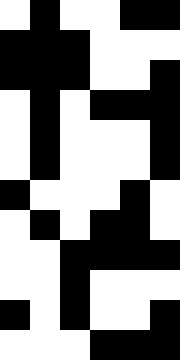[["white", "black", "white", "white", "black", "black"], ["black", "black", "black", "white", "white", "white"], ["black", "black", "black", "white", "white", "black"], ["white", "black", "white", "black", "black", "black"], ["white", "black", "white", "white", "white", "black"], ["white", "black", "white", "white", "white", "black"], ["black", "white", "white", "white", "black", "white"], ["white", "black", "white", "black", "black", "white"], ["white", "white", "black", "black", "black", "black"], ["white", "white", "black", "white", "white", "white"], ["black", "white", "black", "white", "white", "black"], ["white", "white", "white", "black", "black", "black"]]